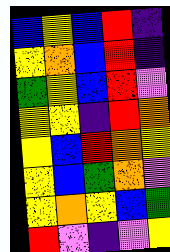[["blue", "yellow", "blue", "red", "indigo"], ["yellow", "orange", "blue", "red", "indigo"], ["green", "yellow", "blue", "red", "violet"], ["yellow", "yellow", "indigo", "red", "orange"], ["yellow", "blue", "red", "orange", "yellow"], ["yellow", "blue", "green", "orange", "violet"], ["yellow", "orange", "yellow", "blue", "green"], ["red", "violet", "indigo", "violet", "yellow"]]